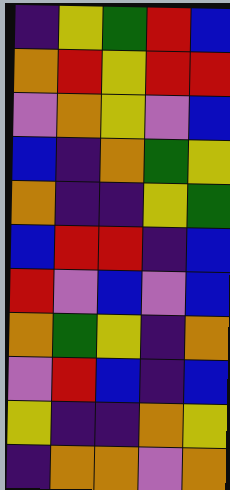[["indigo", "yellow", "green", "red", "blue"], ["orange", "red", "yellow", "red", "red"], ["violet", "orange", "yellow", "violet", "blue"], ["blue", "indigo", "orange", "green", "yellow"], ["orange", "indigo", "indigo", "yellow", "green"], ["blue", "red", "red", "indigo", "blue"], ["red", "violet", "blue", "violet", "blue"], ["orange", "green", "yellow", "indigo", "orange"], ["violet", "red", "blue", "indigo", "blue"], ["yellow", "indigo", "indigo", "orange", "yellow"], ["indigo", "orange", "orange", "violet", "orange"]]